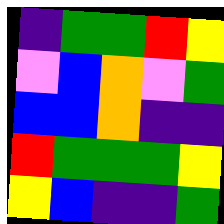[["indigo", "green", "green", "red", "yellow"], ["violet", "blue", "orange", "violet", "green"], ["blue", "blue", "orange", "indigo", "indigo"], ["red", "green", "green", "green", "yellow"], ["yellow", "blue", "indigo", "indigo", "green"]]